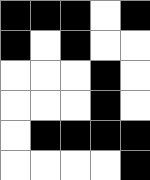[["black", "black", "black", "white", "black"], ["black", "white", "black", "white", "white"], ["white", "white", "white", "black", "white"], ["white", "white", "white", "black", "white"], ["white", "black", "black", "black", "black"], ["white", "white", "white", "white", "black"]]